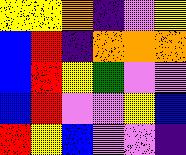[["yellow", "yellow", "orange", "indigo", "violet", "yellow"], ["blue", "red", "indigo", "orange", "orange", "orange"], ["blue", "red", "yellow", "green", "violet", "violet"], ["blue", "red", "violet", "violet", "yellow", "blue"], ["red", "yellow", "blue", "violet", "violet", "indigo"]]